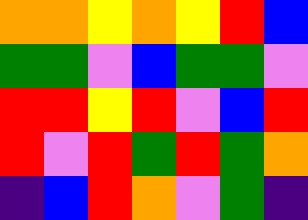[["orange", "orange", "yellow", "orange", "yellow", "red", "blue"], ["green", "green", "violet", "blue", "green", "green", "violet"], ["red", "red", "yellow", "red", "violet", "blue", "red"], ["red", "violet", "red", "green", "red", "green", "orange"], ["indigo", "blue", "red", "orange", "violet", "green", "indigo"]]